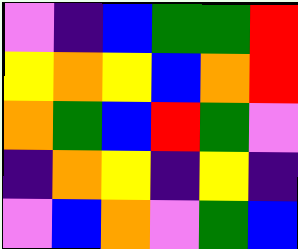[["violet", "indigo", "blue", "green", "green", "red"], ["yellow", "orange", "yellow", "blue", "orange", "red"], ["orange", "green", "blue", "red", "green", "violet"], ["indigo", "orange", "yellow", "indigo", "yellow", "indigo"], ["violet", "blue", "orange", "violet", "green", "blue"]]